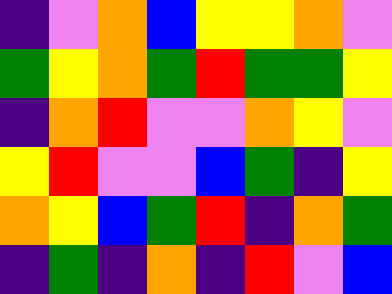[["indigo", "violet", "orange", "blue", "yellow", "yellow", "orange", "violet"], ["green", "yellow", "orange", "green", "red", "green", "green", "yellow"], ["indigo", "orange", "red", "violet", "violet", "orange", "yellow", "violet"], ["yellow", "red", "violet", "violet", "blue", "green", "indigo", "yellow"], ["orange", "yellow", "blue", "green", "red", "indigo", "orange", "green"], ["indigo", "green", "indigo", "orange", "indigo", "red", "violet", "blue"]]